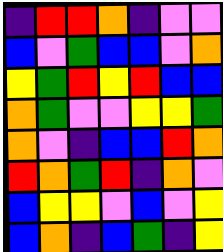[["indigo", "red", "red", "orange", "indigo", "violet", "violet"], ["blue", "violet", "green", "blue", "blue", "violet", "orange"], ["yellow", "green", "red", "yellow", "red", "blue", "blue"], ["orange", "green", "violet", "violet", "yellow", "yellow", "green"], ["orange", "violet", "indigo", "blue", "blue", "red", "orange"], ["red", "orange", "green", "red", "indigo", "orange", "violet"], ["blue", "yellow", "yellow", "violet", "blue", "violet", "yellow"], ["blue", "orange", "indigo", "blue", "green", "indigo", "yellow"]]